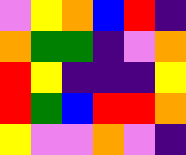[["violet", "yellow", "orange", "blue", "red", "indigo"], ["orange", "green", "green", "indigo", "violet", "orange"], ["red", "yellow", "indigo", "indigo", "indigo", "yellow"], ["red", "green", "blue", "red", "red", "orange"], ["yellow", "violet", "violet", "orange", "violet", "indigo"]]